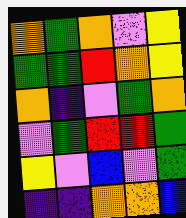[["orange", "green", "orange", "violet", "yellow"], ["green", "green", "red", "orange", "yellow"], ["orange", "indigo", "violet", "green", "orange"], ["violet", "green", "red", "red", "green"], ["yellow", "violet", "blue", "violet", "green"], ["indigo", "indigo", "orange", "orange", "blue"]]